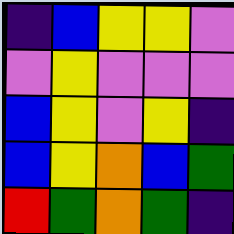[["indigo", "blue", "yellow", "yellow", "violet"], ["violet", "yellow", "violet", "violet", "violet"], ["blue", "yellow", "violet", "yellow", "indigo"], ["blue", "yellow", "orange", "blue", "green"], ["red", "green", "orange", "green", "indigo"]]